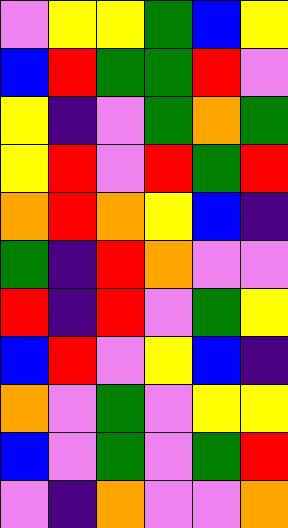[["violet", "yellow", "yellow", "green", "blue", "yellow"], ["blue", "red", "green", "green", "red", "violet"], ["yellow", "indigo", "violet", "green", "orange", "green"], ["yellow", "red", "violet", "red", "green", "red"], ["orange", "red", "orange", "yellow", "blue", "indigo"], ["green", "indigo", "red", "orange", "violet", "violet"], ["red", "indigo", "red", "violet", "green", "yellow"], ["blue", "red", "violet", "yellow", "blue", "indigo"], ["orange", "violet", "green", "violet", "yellow", "yellow"], ["blue", "violet", "green", "violet", "green", "red"], ["violet", "indigo", "orange", "violet", "violet", "orange"]]